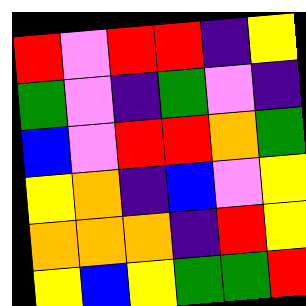[["red", "violet", "red", "red", "indigo", "yellow"], ["green", "violet", "indigo", "green", "violet", "indigo"], ["blue", "violet", "red", "red", "orange", "green"], ["yellow", "orange", "indigo", "blue", "violet", "yellow"], ["orange", "orange", "orange", "indigo", "red", "yellow"], ["yellow", "blue", "yellow", "green", "green", "red"]]